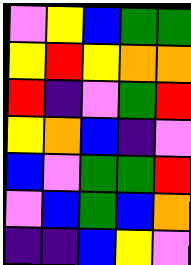[["violet", "yellow", "blue", "green", "green"], ["yellow", "red", "yellow", "orange", "orange"], ["red", "indigo", "violet", "green", "red"], ["yellow", "orange", "blue", "indigo", "violet"], ["blue", "violet", "green", "green", "red"], ["violet", "blue", "green", "blue", "orange"], ["indigo", "indigo", "blue", "yellow", "violet"]]